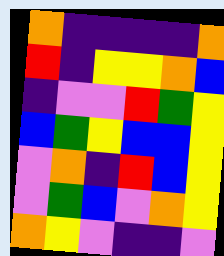[["orange", "indigo", "indigo", "indigo", "indigo", "orange"], ["red", "indigo", "yellow", "yellow", "orange", "blue"], ["indigo", "violet", "violet", "red", "green", "yellow"], ["blue", "green", "yellow", "blue", "blue", "yellow"], ["violet", "orange", "indigo", "red", "blue", "yellow"], ["violet", "green", "blue", "violet", "orange", "yellow"], ["orange", "yellow", "violet", "indigo", "indigo", "violet"]]